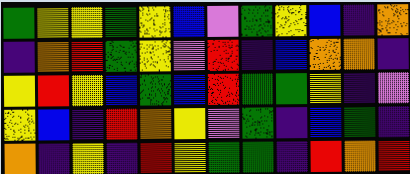[["green", "yellow", "yellow", "green", "yellow", "blue", "violet", "green", "yellow", "blue", "indigo", "orange"], ["indigo", "orange", "red", "green", "yellow", "violet", "red", "indigo", "blue", "orange", "orange", "indigo"], ["yellow", "red", "yellow", "blue", "green", "blue", "red", "green", "green", "yellow", "indigo", "violet"], ["yellow", "blue", "indigo", "red", "orange", "yellow", "violet", "green", "indigo", "blue", "green", "indigo"], ["orange", "indigo", "yellow", "indigo", "red", "yellow", "green", "green", "indigo", "red", "orange", "red"]]